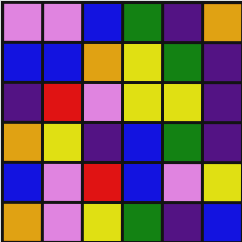[["violet", "violet", "blue", "green", "indigo", "orange"], ["blue", "blue", "orange", "yellow", "green", "indigo"], ["indigo", "red", "violet", "yellow", "yellow", "indigo"], ["orange", "yellow", "indigo", "blue", "green", "indigo"], ["blue", "violet", "red", "blue", "violet", "yellow"], ["orange", "violet", "yellow", "green", "indigo", "blue"]]